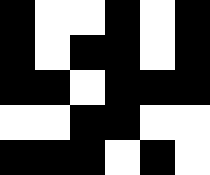[["black", "white", "white", "black", "white", "black"], ["black", "white", "black", "black", "white", "black"], ["black", "black", "white", "black", "black", "black"], ["white", "white", "black", "black", "white", "white"], ["black", "black", "black", "white", "black", "white"]]